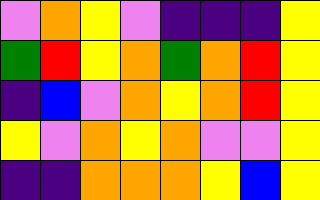[["violet", "orange", "yellow", "violet", "indigo", "indigo", "indigo", "yellow"], ["green", "red", "yellow", "orange", "green", "orange", "red", "yellow"], ["indigo", "blue", "violet", "orange", "yellow", "orange", "red", "yellow"], ["yellow", "violet", "orange", "yellow", "orange", "violet", "violet", "yellow"], ["indigo", "indigo", "orange", "orange", "orange", "yellow", "blue", "yellow"]]